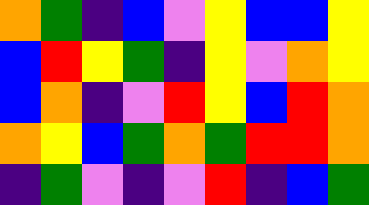[["orange", "green", "indigo", "blue", "violet", "yellow", "blue", "blue", "yellow"], ["blue", "red", "yellow", "green", "indigo", "yellow", "violet", "orange", "yellow"], ["blue", "orange", "indigo", "violet", "red", "yellow", "blue", "red", "orange"], ["orange", "yellow", "blue", "green", "orange", "green", "red", "red", "orange"], ["indigo", "green", "violet", "indigo", "violet", "red", "indigo", "blue", "green"]]